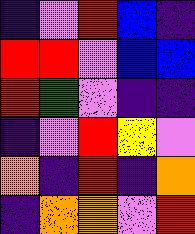[["indigo", "violet", "red", "blue", "indigo"], ["red", "red", "violet", "blue", "blue"], ["red", "green", "violet", "indigo", "indigo"], ["indigo", "violet", "red", "yellow", "violet"], ["orange", "indigo", "red", "indigo", "orange"], ["indigo", "orange", "orange", "violet", "red"]]